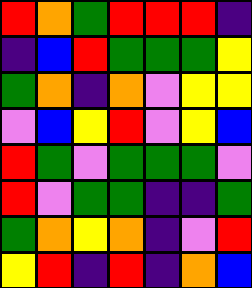[["red", "orange", "green", "red", "red", "red", "indigo"], ["indigo", "blue", "red", "green", "green", "green", "yellow"], ["green", "orange", "indigo", "orange", "violet", "yellow", "yellow"], ["violet", "blue", "yellow", "red", "violet", "yellow", "blue"], ["red", "green", "violet", "green", "green", "green", "violet"], ["red", "violet", "green", "green", "indigo", "indigo", "green"], ["green", "orange", "yellow", "orange", "indigo", "violet", "red"], ["yellow", "red", "indigo", "red", "indigo", "orange", "blue"]]